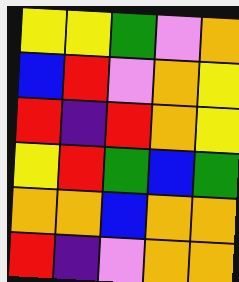[["yellow", "yellow", "green", "violet", "orange"], ["blue", "red", "violet", "orange", "yellow"], ["red", "indigo", "red", "orange", "yellow"], ["yellow", "red", "green", "blue", "green"], ["orange", "orange", "blue", "orange", "orange"], ["red", "indigo", "violet", "orange", "orange"]]